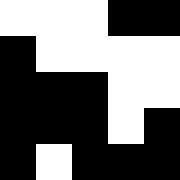[["white", "white", "white", "black", "black"], ["black", "white", "white", "white", "white"], ["black", "black", "black", "white", "white"], ["black", "black", "black", "white", "black"], ["black", "white", "black", "black", "black"]]